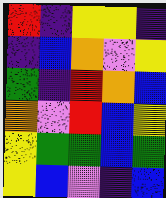[["red", "indigo", "yellow", "yellow", "indigo"], ["indigo", "blue", "orange", "violet", "yellow"], ["green", "indigo", "red", "orange", "blue"], ["orange", "violet", "red", "blue", "yellow"], ["yellow", "green", "green", "blue", "green"], ["yellow", "blue", "violet", "indigo", "blue"]]